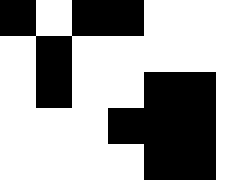[["black", "white", "black", "black", "white", "white", "white"], ["white", "black", "white", "white", "white", "white", "white"], ["white", "black", "white", "white", "black", "black", "white"], ["white", "white", "white", "black", "black", "black", "white"], ["white", "white", "white", "white", "black", "black", "white"]]